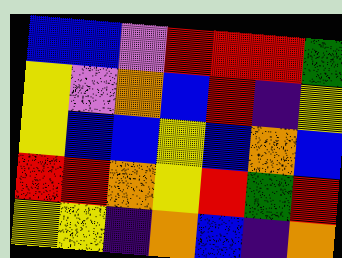[["blue", "blue", "violet", "red", "red", "red", "green"], ["yellow", "violet", "orange", "blue", "red", "indigo", "yellow"], ["yellow", "blue", "blue", "yellow", "blue", "orange", "blue"], ["red", "red", "orange", "yellow", "red", "green", "red"], ["yellow", "yellow", "indigo", "orange", "blue", "indigo", "orange"]]